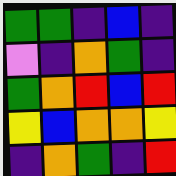[["green", "green", "indigo", "blue", "indigo"], ["violet", "indigo", "orange", "green", "indigo"], ["green", "orange", "red", "blue", "red"], ["yellow", "blue", "orange", "orange", "yellow"], ["indigo", "orange", "green", "indigo", "red"]]